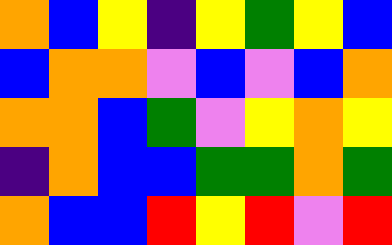[["orange", "blue", "yellow", "indigo", "yellow", "green", "yellow", "blue"], ["blue", "orange", "orange", "violet", "blue", "violet", "blue", "orange"], ["orange", "orange", "blue", "green", "violet", "yellow", "orange", "yellow"], ["indigo", "orange", "blue", "blue", "green", "green", "orange", "green"], ["orange", "blue", "blue", "red", "yellow", "red", "violet", "red"]]